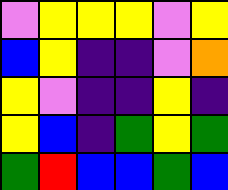[["violet", "yellow", "yellow", "yellow", "violet", "yellow"], ["blue", "yellow", "indigo", "indigo", "violet", "orange"], ["yellow", "violet", "indigo", "indigo", "yellow", "indigo"], ["yellow", "blue", "indigo", "green", "yellow", "green"], ["green", "red", "blue", "blue", "green", "blue"]]